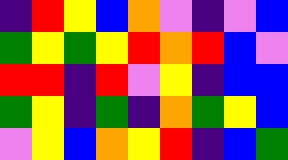[["indigo", "red", "yellow", "blue", "orange", "violet", "indigo", "violet", "blue"], ["green", "yellow", "green", "yellow", "red", "orange", "red", "blue", "violet"], ["red", "red", "indigo", "red", "violet", "yellow", "indigo", "blue", "blue"], ["green", "yellow", "indigo", "green", "indigo", "orange", "green", "yellow", "blue"], ["violet", "yellow", "blue", "orange", "yellow", "red", "indigo", "blue", "green"]]